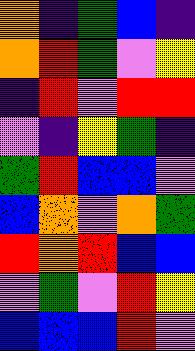[["orange", "indigo", "green", "blue", "indigo"], ["orange", "red", "green", "violet", "yellow"], ["indigo", "red", "violet", "red", "red"], ["violet", "indigo", "yellow", "green", "indigo"], ["green", "red", "blue", "blue", "violet"], ["blue", "orange", "violet", "orange", "green"], ["red", "orange", "red", "blue", "blue"], ["violet", "green", "violet", "red", "yellow"], ["blue", "blue", "blue", "red", "violet"]]